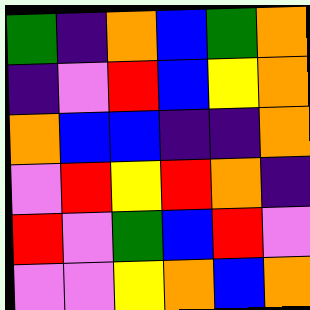[["green", "indigo", "orange", "blue", "green", "orange"], ["indigo", "violet", "red", "blue", "yellow", "orange"], ["orange", "blue", "blue", "indigo", "indigo", "orange"], ["violet", "red", "yellow", "red", "orange", "indigo"], ["red", "violet", "green", "blue", "red", "violet"], ["violet", "violet", "yellow", "orange", "blue", "orange"]]